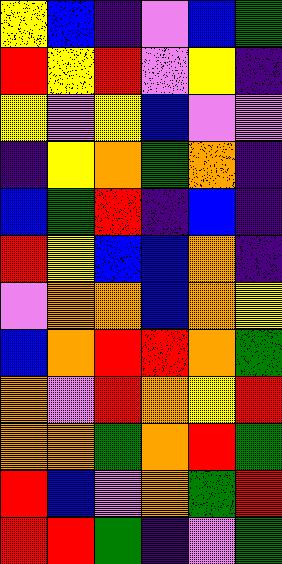[["yellow", "blue", "indigo", "violet", "blue", "green"], ["red", "yellow", "red", "violet", "yellow", "indigo"], ["yellow", "violet", "yellow", "blue", "violet", "violet"], ["indigo", "yellow", "orange", "green", "orange", "indigo"], ["blue", "green", "red", "indigo", "blue", "indigo"], ["red", "yellow", "blue", "blue", "orange", "indigo"], ["violet", "orange", "orange", "blue", "orange", "yellow"], ["blue", "orange", "red", "red", "orange", "green"], ["orange", "violet", "red", "orange", "yellow", "red"], ["orange", "orange", "green", "orange", "red", "green"], ["red", "blue", "violet", "orange", "green", "red"], ["red", "red", "green", "indigo", "violet", "green"]]